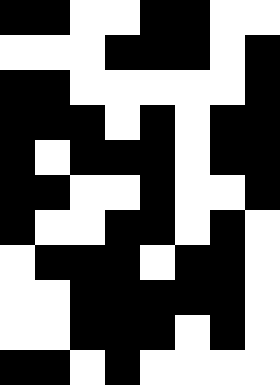[["black", "black", "white", "white", "black", "black", "white", "white"], ["white", "white", "white", "black", "black", "black", "white", "black"], ["black", "black", "white", "white", "white", "white", "white", "black"], ["black", "black", "black", "white", "black", "white", "black", "black"], ["black", "white", "black", "black", "black", "white", "black", "black"], ["black", "black", "white", "white", "black", "white", "white", "black"], ["black", "white", "white", "black", "black", "white", "black", "white"], ["white", "black", "black", "black", "white", "black", "black", "white"], ["white", "white", "black", "black", "black", "black", "black", "white"], ["white", "white", "black", "black", "black", "white", "black", "white"], ["black", "black", "white", "black", "white", "white", "white", "white"]]